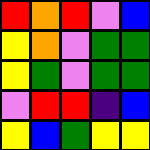[["red", "orange", "red", "violet", "blue"], ["yellow", "orange", "violet", "green", "green"], ["yellow", "green", "violet", "green", "green"], ["violet", "red", "red", "indigo", "blue"], ["yellow", "blue", "green", "yellow", "yellow"]]